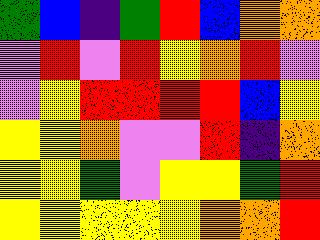[["green", "blue", "indigo", "green", "red", "blue", "orange", "orange"], ["violet", "red", "violet", "red", "yellow", "orange", "red", "violet"], ["violet", "yellow", "red", "red", "red", "red", "blue", "yellow"], ["yellow", "yellow", "orange", "violet", "violet", "red", "indigo", "orange"], ["yellow", "yellow", "green", "violet", "yellow", "yellow", "green", "red"], ["yellow", "yellow", "yellow", "yellow", "yellow", "orange", "orange", "red"]]